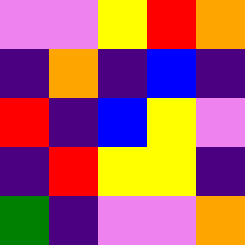[["violet", "violet", "yellow", "red", "orange"], ["indigo", "orange", "indigo", "blue", "indigo"], ["red", "indigo", "blue", "yellow", "violet"], ["indigo", "red", "yellow", "yellow", "indigo"], ["green", "indigo", "violet", "violet", "orange"]]